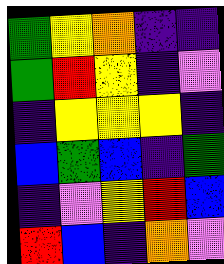[["green", "yellow", "orange", "indigo", "indigo"], ["green", "red", "yellow", "indigo", "violet"], ["indigo", "yellow", "yellow", "yellow", "indigo"], ["blue", "green", "blue", "indigo", "green"], ["indigo", "violet", "yellow", "red", "blue"], ["red", "blue", "indigo", "orange", "violet"]]